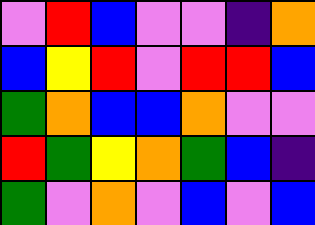[["violet", "red", "blue", "violet", "violet", "indigo", "orange"], ["blue", "yellow", "red", "violet", "red", "red", "blue"], ["green", "orange", "blue", "blue", "orange", "violet", "violet"], ["red", "green", "yellow", "orange", "green", "blue", "indigo"], ["green", "violet", "orange", "violet", "blue", "violet", "blue"]]